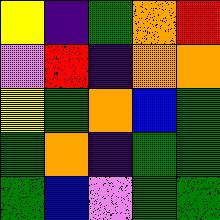[["yellow", "indigo", "green", "orange", "red"], ["violet", "red", "indigo", "orange", "orange"], ["yellow", "green", "orange", "blue", "green"], ["green", "orange", "indigo", "green", "green"], ["green", "blue", "violet", "green", "green"]]